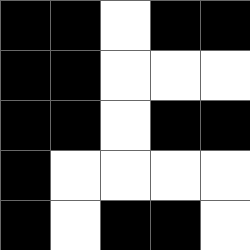[["black", "black", "white", "black", "black"], ["black", "black", "white", "white", "white"], ["black", "black", "white", "black", "black"], ["black", "white", "white", "white", "white"], ["black", "white", "black", "black", "white"]]